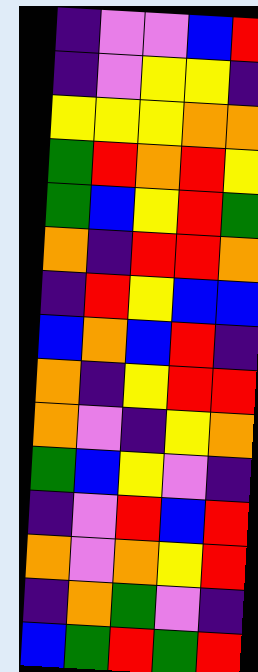[["indigo", "violet", "violet", "blue", "red"], ["indigo", "violet", "yellow", "yellow", "indigo"], ["yellow", "yellow", "yellow", "orange", "orange"], ["green", "red", "orange", "red", "yellow"], ["green", "blue", "yellow", "red", "green"], ["orange", "indigo", "red", "red", "orange"], ["indigo", "red", "yellow", "blue", "blue"], ["blue", "orange", "blue", "red", "indigo"], ["orange", "indigo", "yellow", "red", "red"], ["orange", "violet", "indigo", "yellow", "orange"], ["green", "blue", "yellow", "violet", "indigo"], ["indigo", "violet", "red", "blue", "red"], ["orange", "violet", "orange", "yellow", "red"], ["indigo", "orange", "green", "violet", "indigo"], ["blue", "green", "red", "green", "red"]]